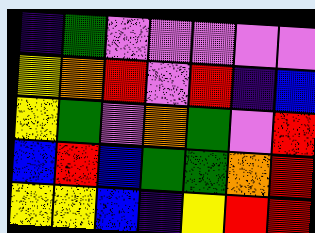[["indigo", "green", "violet", "violet", "violet", "violet", "violet"], ["yellow", "orange", "red", "violet", "red", "indigo", "blue"], ["yellow", "green", "violet", "orange", "green", "violet", "red"], ["blue", "red", "blue", "green", "green", "orange", "red"], ["yellow", "yellow", "blue", "indigo", "yellow", "red", "red"]]